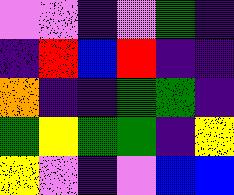[["violet", "violet", "indigo", "violet", "green", "indigo"], ["indigo", "red", "blue", "red", "indigo", "indigo"], ["orange", "indigo", "indigo", "green", "green", "indigo"], ["green", "yellow", "green", "green", "indigo", "yellow"], ["yellow", "violet", "indigo", "violet", "blue", "blue"]]